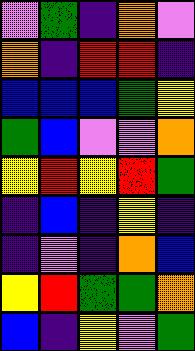[["violet", "green", "indigo", "orange", "violet"], ["orange", "indigo", "red", "red", "indigo"], ["blue", "blue", "blue", "green", "yellow"], ["green", "blue", "violet", "violet", "orange"], ["yellow", "red", "yellow", "red", "green"], ["indigo", "blue", "indigo", "yellow", "indigo"], ["indigo", "violet", "indigo", "orange", "blue"], ["yellow", "red", "green", "green", "orange"], ["blue", "indigo", "yellow", "violet", "green"]]